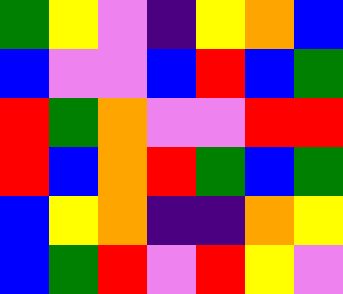[["green", "yellow", "violet", "indigo", "yellow", "orange", "blue"], ["blue", "violet", "violet", "blue", "red", "blue", "green"], ["red", "green", "orange", "violet", "violet", "red", "red"], ["red", "blue", "orange", "red", "green", "blue", "green"], ["blue", "yellow", "orange", "indigo", "indigo", "orange", "yellow"], ["blue", "green", "red", "violet", "red", "yellow", "violet"]]